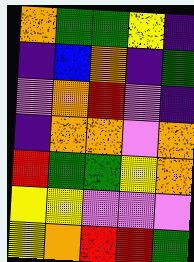[["orange", "green", "green", "yellow", "indigo"], ["indigo", "blue", "orange", "indigo", "green"], ["violet", "orange", "red", "violet", "indigo"], ["indigo", "orange", "orange", "violet", "orange"], ["red", "green", "green", "yellow", "orange"], ["yellow", "yellow", "violet", "violet", "violet"], ["yellow", "orange", "red", "red", "green"]]